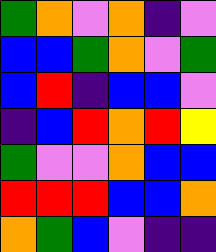[["green", "orange", "violet", "orange", "indigo", "violet"], ["blue", "blue", "green", "orange", "violet", "green"], ["blue", "red", "indigo", "blue", "blue", "violet"], ["indigo", "blue", "red", "orange", "red", "yellow"], ["green", "violet", "violet", "orange", "blue", "blue"], ["red", "red", "red", "blue", "blue", "orange"], ["orange", "green", "blue", "violet", "indigo", "indigo"]]